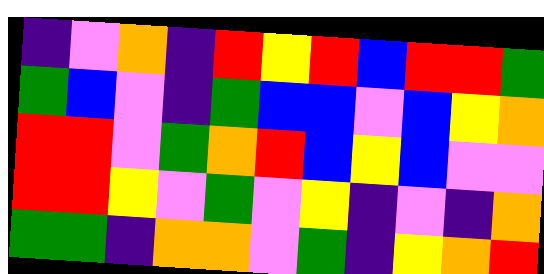[["indigo", "violet", "orange", "indigo", "red", "yellow", "red", "blue", "red", "red", "green"], ["green", "blue", "violet", "indigo", "green", "blue", "blue", "violet", "blue", "yellow", "orange"], ["red", "red", "violet", "green", "orange", "red", "blue", "yellow", "blue", "violet", "violet"], ["red", "red", "yellow", "violet", "green", "violet", "yellow", "indigo", "violet", "indigo", "orange"], ["green", "green", "indigo", "orange", "orange", "violet", "green", "indigo", "yellow", "orange", "red"]]